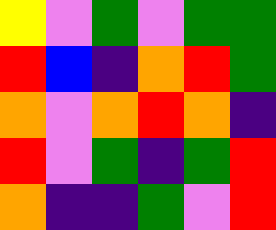[["yellow", "violet", "green", "violet", "green", "green"], ["red", "blue", "indigo", "orange", "red", "green"], ["orange", "violet", "orange", "red", "orange", "indigo"], ["red", "violet", "green", "indigo", "green", "red"], ["orange", "indigo", "indigo", "green", "violet", "red"]]